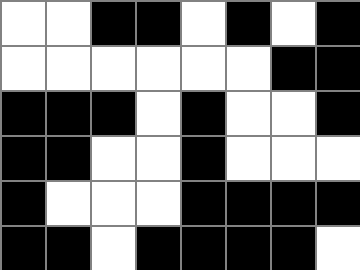[["white", "white", "black", "black", "white", "black", "white", "black"], ["white", "white", "white", "white", "white", "white", "black", "black"], ["black", "black", "black", "white", "black", "white", "white", "black"], ["black", "black", "white", "white", "black", "white", "white", "white"], ["black", "white", "white", "white", "black", "black", "black", "black"], ["black", "black", "white", "black", "black", "black", "black", "white"]]